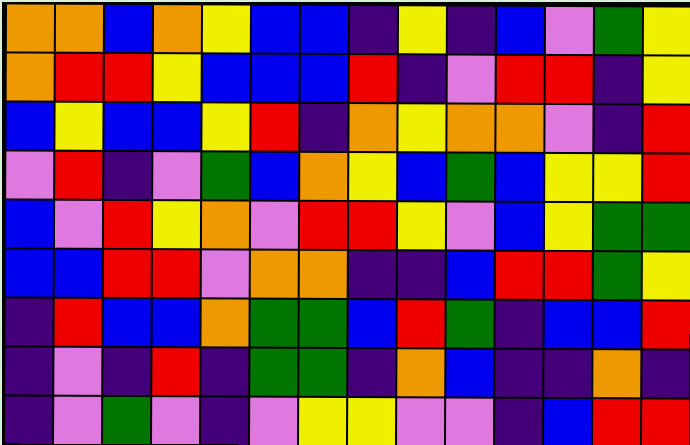[["orange", "orange", "blue", "orange", "yellow", "blue", "blue", "indigo", "yellow", "indigo", "blue", "violet", "green", "yellow"], ["orange", "red", "red", "yellow", "blue", "blue", "blue", "red", "indigo", "violet", "red", "red", "indigo", "yellow"], ["blue", "yellow", "blue", "blue", "yellow", "red", "indigo", "orange", "yellow", "orange", "orange", "violet", "indigo", "red"], ["violet", "red", "indigo", "violet", "green", "blue", "orange", "yellow", "blue", "green", "blue", "yellow", "yellow", "red"], ["blue", "violet", "red", "yellow", "orange", "violet", "red", "red", "yellow", "violet", "blue", "yellow", "green", "green"], ["blue", "blue", "red", "red", "violet", "orange", "orange", "indigo", "indigo", "blue", "red", "red", "green", "yellow"], ["indigo", "red", "blue", "blue", "orange", "green", "green", "blue", "red", "green", "indigo", "blue", "blue", "red"], ["indigo", "violet", "indigo", "red", "indigo", "green", "green", "indigo", "orange", "blue", "indigo", "indigo", "orange", "indigo"], ["indigo", "violet", "green", "violet", "indigo", "violet", "yellow", "yellow", "violet", "violet", "indigo", "blue", "red", "red"]]